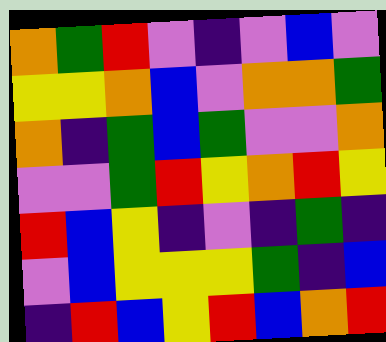[["orange", "green", "red", "violet", "indigo", "violet", "blue", "violet"], ["yellow", "yellow", "orange", "blue", "violet", "orange", "orange", "green"], ["orange", "indigo", "green", "blue", "green", "violet", "violet", "orange"], ["violet", "violet", "green", "red", "yellow", "orange", "red", "yellow"], ["red", "blue", "yellow", "indigo", "violet", "indigo", "green", "indigo"], ["violet", "blue", "yellow", "yellow", "yellow", "green", "indigo", "blue"], ["indigo", "red", "blue", "yellow", "red", "blue", "orange", "red"]]